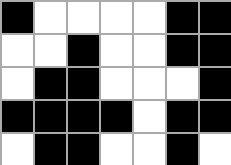[["black", "white", "white", "white", "white", "black", "black"], ["white", "white", "black", "white", "white", "black", "black"], ["white", "black", "black", "white", "white", "white", "black"], ["black", "black", "black", "black", "white", "black", "black"], ["white", "black", "black", "white", "white", "black", "white"]]